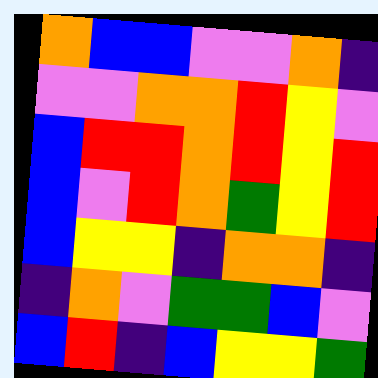[["orange", "blue", "blue", "violet", "violet", "orange", "indigo"], ["violet", "violet", "orange", "orange", "red", "yellow", "violet"], ["blue", "red", "red", "orange", "red", "yellow", "red"], ["blue", "violet", "red", "orange", "green", "yellow", "red"], ["blue", "yellow", "yellow", "indigo", "orange", "orange", "indigo"], ["indigo", "orange", "violet", "green", "green", "blue", "violet"], ["blue", "red", "indigo", "blue", "yellow", "yellow", "green"]]